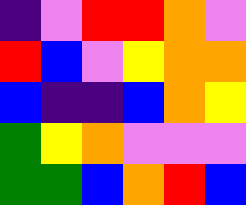[["indigo", "violet", "red", "red", "orange", "violet"], ["red", "blue", "violet", "yellow", "orange", "orange"], ["blue", "indigo", "indigo", "blue", "orange", "yellow"], ["green", "yellow", "orange", "violet", "violet", "violet"], ["green", "green", "blue", "orange", "red", "blue"]]